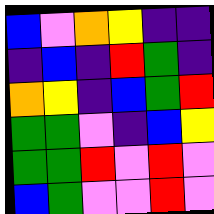[["blue", "violet", "orange", "yellow", "indigo", "indigo"], ["indigo", "blue", "indigo", "red", "green", "indigo"], ["orange", "yellow", "indigo", "blue", "green", "red"], ["green", "green", "violet", "indigo", "blue", "yellow"], ["green", "green", "red", "violet", "red", "violet"], ["blue", "green", "violet", "violet", "red", "violet"]]